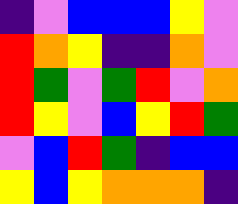[["indigo", "violet", "blue", "blue", "blue", "yellow", "violet"], ["red", "orange", "yellow", "indigo", "indigo", "orange", "violet"], ["red", "green", "violet", "green", "red", "violet", "orange"], ["red", "yellow", "violet", "blue", "yellow", "red", "green"], ["violet", "blue", "red", "green", "indigo", "blue", "blue"], ["yellow", "blue", "yellow", "orange", "orange", "orange", "indigo"]]